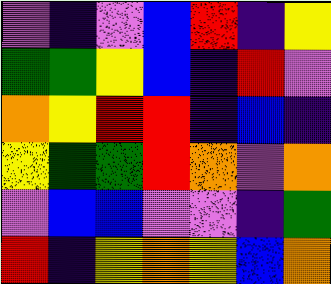[["violet", "indigo", "violet", "blue", "red", "indigo", "yellow"], ["green", "green", "yellow", "blue", "indigo", "red", "violet"], ["orange", "yellow", "red", "red", "indigo", "blue", "indigo"], ["yellow", "green", "green", "red", "orange", "violet", "orange"], ["violet", "blue", "blue", "violet", "violet", "indigo", "green"], ["red", "indigo", "yellow", "orange", "yellow", "blue", "orange"]]